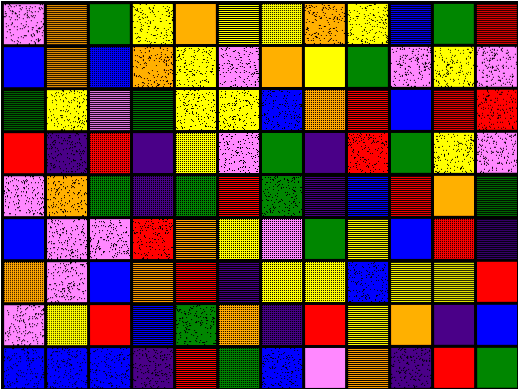[["violet", "orange", "green", "yellow", "orange", "yellow", "yellow", "orange", "yellow", "blue", "green", "red"], ["blue", "orange", "blue", "orange", "yellow", "violet", "orange", "yellow", "green", "violet", "yellow", "violet"], ["green", "yellow", "violet", "green", "yellow", "yellow", "blue", "orange", "red", "blue", "red", "red"], ["red", "indigo", "red", "indigo", "yellow", "violet", "green", "indigo", "red", "green", "yellow", "violet"], ["violet", "orange", "green", "indigo", "green", "red", "green", "indigo", "blue", "red", "orange", "green"], ["blue", "violet", "violet", "red", "orange", "yellow", "violet", "green", "yellow", "blue", "red", "indigo"], ["orange", "violet", "blue", "orange", "red", "indigo", "yellow", "yellow", "blue", "yellow", "yellow", "red"], ["violet", "yellow", "red", "blue", "green", "orange", "indigo", "red", "yellow", "orange", "indigo", "blue"], ["blue", "blue", "blue", "indigo", "red", "green", "blue", "violet", "orange", "indigo", "red", "green"]]